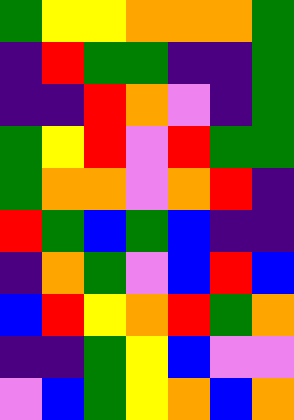[["green", "yellow", "yellow", "orange", "orange", "orange", "green"], ["indigo", "red", "green", "green", "indigo", "indigo", "green"], ["indigo", "indigo", "red", "orange", "violet", "indigo", "green"], ["green", "yellow", "red", "violet", "red", "green", "green"], ["green", "orange", "orange", "violet", "orange", "red", "indigo"], ["red", "green", "blue", "green", "blue", "indigo", "indigo"], ["indigo", "orange", "green", "violet", "blue", "red", "blue"], ["blue", "red", "yellow", "orange", "red", "green", "orange"], ["indigo", "indigo", "green", "yellow", "blue", "violet", "violet"], ["violet", "blue", "green", "yellow", "orange", "blue", "orange"]]